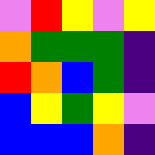[["violet", "red", "yellow", "violet", "yellow"], ["orange", "green", "green", "green", "indigo"], ["red", "orange", "blue", "green", "indigo"], ["blue", "yellow", "green", "yellow", "violet"], ["blue", "blue", "blue", "orange", "indigo"]]